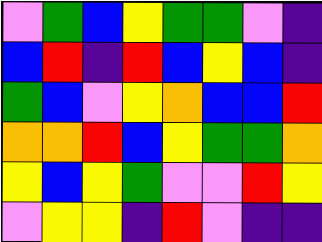[["violet", "green", "blue", "yellow", "green", "green", "violet", "indigo"], ["blue", "red", "indigo", "red", "blue", "yellow", "blue", "indigo"], ["green", "blue", "violet", "yellow", "orange", "blue", "blue", "red"], ["orange", "orange", "red", "blue", "yellow", "green", "green", "orange"], ["yellow", "blue", "yellow", "green", "violet", "violet", "red", "yellow"], ["violet", "yellow", "yellow", "indigo", "red", "violet", "indigo", "indigo"]]